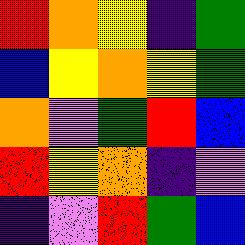[["red", "orange", "yellow", "indigo", "green"], ["blue", "yellow", "orange", "yellow", "green"], ["orange", "violet", "green", "red", "blue"], ["red", "yellow", "orange", "indigo", "violet"], ["indigo", "violet", "red", "green", "blue"]]